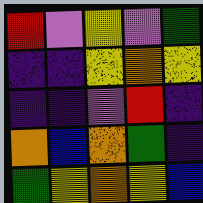[["red", "violet", "yellow", "violet", "green"], ["indigo", "indigo", "yellow", "orange", "yellow"], ["indigo", "indigo", "violet", "red", "indigo"], ["orange", "blue", "orange", "green", "indigo"], ["green", "yellow", "orange", "yellow", "blue"]]